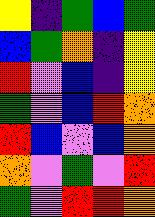[["yellow", "indigo", "green", "blue", "green"], ["blue", "green", "orange", "indigo", "yellow"], ["red", "violet", "blue", "indigo", "yellow"], ["green", "violet", "blue", "red", "orange"], ["red", "blue", "violet", "blue", "orange"], ["orange", "violet", "green", "violet", "red"], ["green", "violet", "red", "red", "orange"]]